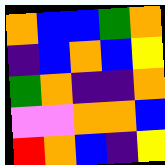[["orange", "blue", "blue", "green", "orange"], ["indigo", "blue", "orange", "blue", "yellow"], ["green", "orange", "indigo", "indigo", "orange"], ["violet", "violet", "orange", "orange", "blue"], ["red", "orange", "blue", "indigo", "yellow"]]